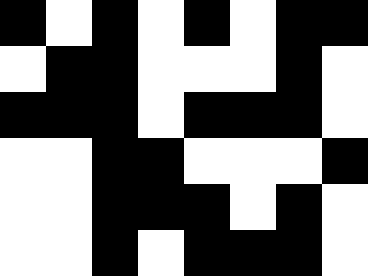[["black", "white", "black", "white", "black", "white", "black", "black"], ["white", "black", "black", "white", "white", "white", "black", "white"], ["black", "black", "black", "white", "black", "black", "black", "white"], ["white", "white", "black", "black", "white", "white", "white", "black"], ["white", "white", "black", "black", "black", "white", "black", "white"], ["white", "white", "black", "white", "black", "black", "black", "white"]]